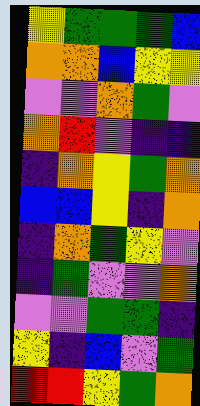[["yellow", "green", "green", "green", "blue"], ["orange", "orange", "blue", "yellow", "yellow"], ["violet", "violet", "orange", "green", "violet"], ["orange", "red", "violet", "indigo", "indigo"], ["indigo", "orange", "yellow", "green", "orange"], ["blue", "blue", "yellow", "indigo", "orange"], ["indigo", "orange", "green", "yellow", "violet"], ["indigo", "green", "violet", "violet", "orange"], ["violet", "violet", "green", "green", "indigo"], ["yellow", "indigo", "blue", "violet", "green"], ["red", "red", "yellow", "green", "orange"]]